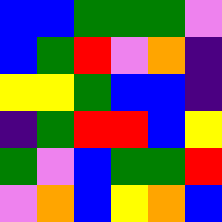[["blue", "blue", "green", "green", "green", "violet"], ["blue", "green", "red", "violet", "orange", "indigo"], ["yellow", "yellow", "green", "blue", "blue", "indigo"], ["indigo", "green", "red", "red", "blue", "yellow"], ["green", "violet", "blue", "green", "green", "red"], ["violet", "orange", "blue", "yellow", "orange", "blue"]]